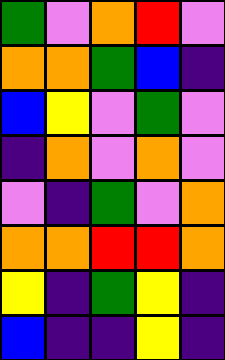[["green", "violet", "orange", "red", "violet"], ["orange", "orange", "green", "blue", "indigo"], ["blue", "yellow", "violet", "green", "violet"], ["indigo", "orange", "violet", "orange", "violet"], ["violet", "indigo", "green", "violet", "orange"], ["orange", "orange", "red", "red", "orange"], ["yellow", "indigo", "green", "yellow", "indigo"], ["blue", "indigo", "indigo", "yellow", "indigo"]]